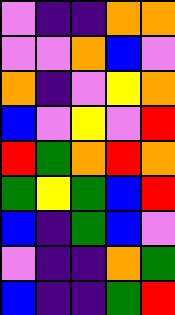[["violet", "indigo", "indigo", "orange", "orange"], ["violet", "violet", "orange", "blue", "violet"], ["orange", "indigo", "violet", "yellow", "orange"], ["blue", "violet", "yellow", "violet", "red"], ["red", "green", "orange", "red", "orange"], ["green", "yellow", "green", "blue", "red"], ["blue", "indigo", "green", "blue", "violet"], ["violet", "indigo", "indigo", "orange", "green"], ["blue", "indigo", "indigo", "green", "red"]]